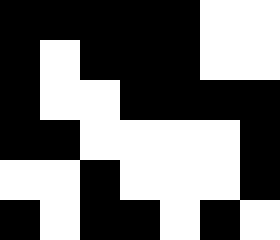[["black", "black", "black", "black", "black", "white", "white"], ["black", "white", "black", "black", "black", "white", "white"], ["black", "white", "white", "black", "black", "black", "black"], ["black", "black", "white", "white", "white", "white", "black"], ["white", "white", "black", "white", "white", "white", "black"], ["black", "white", "black", "black", "white", "black", "white"]]